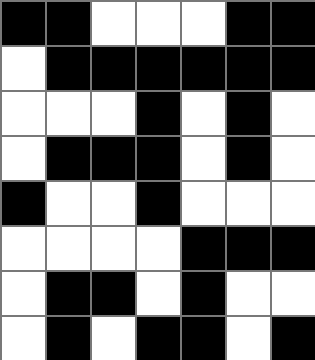[["black", "black", "white", "white", "white", "black", "black"], ["white", "black", "black", "black", "black", "black", "black"], ["white", "white", "white", "black", "white", "black", "white"], ["white", "black", "black", "black", "white", "black", "white"], ["black", "white", "white", "black", "white", "white", "white"], ["white", "white", "white", "white", "black", "black", "black"], ["white", "black", "black", "white", "black", "white", "white"], ["white", "black", "white", "black", "black", "white", "black"]]